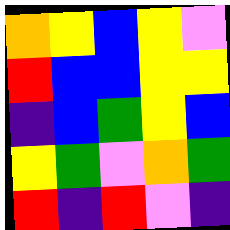[["orange", "yellow", "blue", "yellow", "violet"], ["red", "blue", "blue", "yellow", "yellow"], ["indigo", "blue", "green", "yellow", "blue"], ["yellow", "green", "violet", "orange", "green"], ["red", "indigo", "red", "violet", "indigo"]]